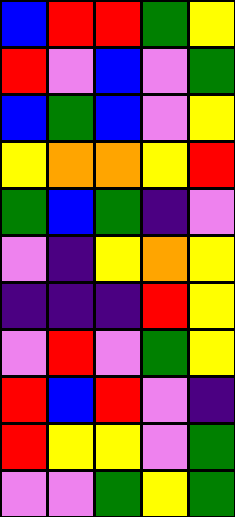[["blue", "red", "red", "green", "yellow"], ["red", "violet", "blue", "violet", "green"], ["blue", "green", "blue", "violet", "yellow"], ["yellow", "orange", "orange", "yellow", "red"], ["green", "blue", "green", "indigo", "violet"], ["violet", "indigo", "yellow", "orange", "yellow"], ["indigo", "indigo", "indigo", "red", "yellow"], ["violet", "red", "violet", "green", "yellow"], ["red", "blue", "red", "violet", "indigo"], ["red", "yellow", "yellow", "violet", "green"], ["violet", "violet", "green", "yellow", "green"]]